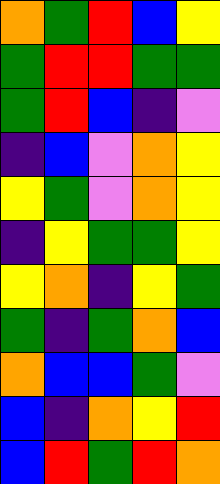[["orange", "green", "red", "blue", "yellow"], ["green", "red", "red", "green", "green"], ["green", "red", "blue", "indigo", "violet"], ["indigo", "blue", "violet", "orange", "yellow"], ["yellow", "green", "violet", "orange", "yellow"], ["indigo", "yellow", "green", "green", "yellow"], ["yellow", "orange", "indigo", "yellow", "green"], ["green", "indigo", "green", "orange", "blue"], ["orange", "blue", "blue", "green", "violet"], ["blue", "indigo", "orange", "yellow", "red"], ["blue", "red", "green", "red", "orange"]]